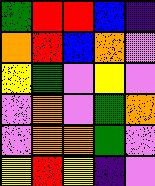[["green", "red", "red", "blue", "indigo"], ["orange", "red", "blue", "orange", "violet"], ["yellow", "green", "violet", "yellow", "violet"], ["violet", "orange", "violet", "green", "orange"], ["violet", "orange", "orange", "green", "violet"], ["yellow", "red", "yellow", "indigo", "violet"]]